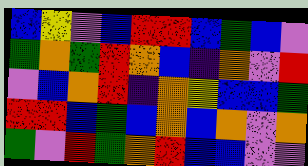[["blue", "yellow", "violet", "blue", "red", "red", "blue", "green", "blue", "violet"], ["green", "orange", "green", "red", "orange", "blue", "indigo", "orange", "violet", "red"], ["violet", "blue", "orange", "red", "indigo", "orange", "yellow", "blue", "blue", "green"], ["red", "red", "blue", "green", "blue", "orange", "blue", "orange", "violet", "orange"], ["green", "violet", "red", "green", "orange", "red", "blue", "blue", "violet", "violet"]]